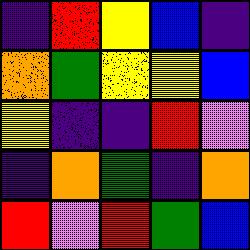[["indigo", "red", "yellow", "blue", "indigo"], ["orange", "green", "yellow", "yellow", "blue"], ["yellow", "indigo", "indigo", "red", "violet"], ["indigo", "orange", "green", "indigo", "orange"], ["red", "violet", "red", "green", "blue"]]